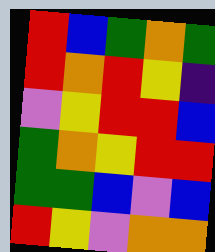[["red", "blue", "green", "orange", "green"], ["red", "orange", "red", "yellow", "indigo"], ["violet", "yellow", "red", "red", "blue"], ["green", "orange", "yellow", "red", "red"], ["green", "green", "blue", "violet", "blue"], ["red", "yellow", "violet", "orange", "orange"]]